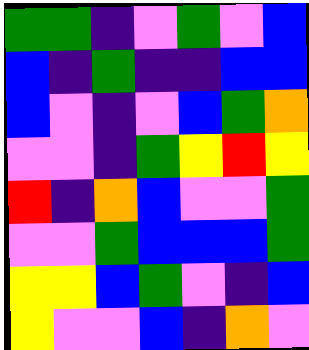[["green", "green", "indigo", "violet", "green", "violet", "blue"], ["blue", "indigo", "green", "indigo", "indigo", "blue", "blue"], ["blue", "violet", "indigo", "violet", "blue", "green", "orange"], ["violet", "violet", "indigo", "green", "yellow", "red", "yellow"], ["red", "indigo", "orange", "blue", "violet", "violet", "green"], ["violet", "violet", "green", "blue", "blue", "blue", "green"], ["yellow", "yellow", "blue", "green", "violet", "indigo", "blue"], ["yellow", "violet", "violet", "blue", "indigo", "orange", "violet"]]